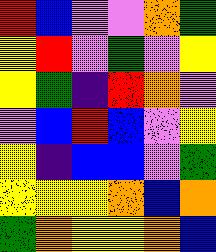[["red", "blue", "violet", "violet", "orange", "green"], ["yellow", "red", "violet", "green", "violet", "yellow"], ["yellow", "green", "indigo", "red", "orange", "violet"], ["violet", "blue", "red", "blue", "violet", "yellow"], ["yellow", "indigo", "blue", "blue", "violet", "green"], ["yellow", "yellow", "yellow", "orange", "blue", "orange"], ["green", "orange", "yellow", "yellow", "orange", "blue"]]